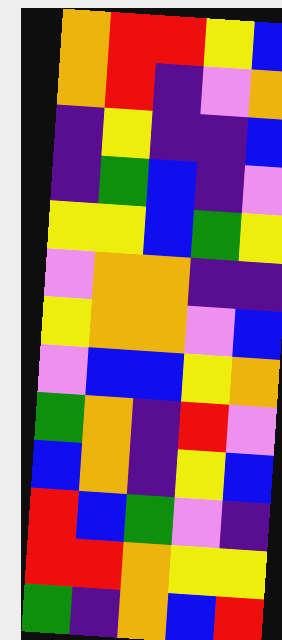[["orange", "red", "red", "yellow", "blue"], ["orange", "red", "indigo", "violet", "orange"], ["indigo", "yellow", "indigo", "indigo", "blue"], ["indigo", "green", "blue", "indigo", "violet"], ["yellow", "yellow", "blue", "green", "yellow"], ["violet", "orange", "orange", "indigo", "indigo"], ["yellow", "orange", "orange", "violet", "blue"], ["violet", "blue", "blue", "yellow", "orange"], ["green", "orange", "indigo", "red", "violet"], ["blue", "orange", "indigo", "yellow", "blue"], ["red", "blue", "green", "violet", "indigo"], ["red", "red", "orange", "yellow", "yellow"], ["green", "indigo", "orange", "blue", "red"]]